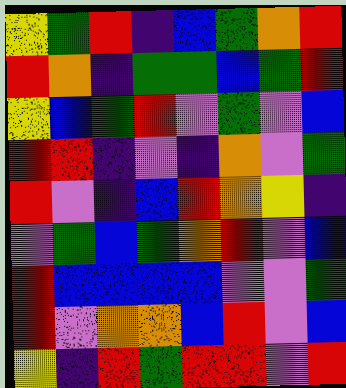[["yellow", "green", "red", "indigo", "blue", "green", "orange", "red"], ["red", "orange", "indigo", "green", "green", "blue", "green", "red"], ["yellow", "blue", "green", "red", "violet", "green", "violet", "blue"], ["red", "red", "indigo", "violet", "indigo", "orange", "violet", "green"], ["red", "violet", "indigo", "blue", "red", "orange", "yellow", "indigo"], ["violet", "green", "blue", "green", "orange", "red", "violet", "blue"], ["red", "blue", "blue", "blue", "blue", "violet", "violet", "green"], ["red", "violet", "orange", "orange", "blue", "red", "violet", "blue"], ["yellow", "indigo", "red", "green", "red", "red", "violet", "red"]]